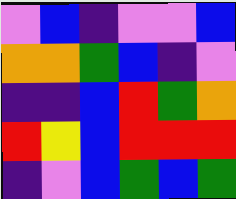[["violet", "blue", "indigo", "violet", "violet", "blue"], ["orange", "orange", "green", "blue", "indigo", "violet"], ["indigo", "indigo", "blue", "red", "green", "orange"], ["red", "yellow", "blue", "red", "red", "red"], ["indigo", "violet", "blue", "green", "blue", "green"]]